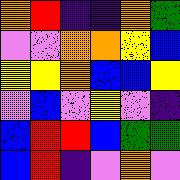[["orange", "red", "indigo", "indigo", "orange", "green"], ["violet", "violet", "orange", "orange", "yellow", "blue"], ["yellow", "yellow", "orange", "blue", "blue", "yellow"], ["violet", "blue", "violet", "yellow", "violet", "indigo"], ["blue", "red", "red", "blue", "green", "green"], ["blue", "red", "indigo", "violet", "orange", "violet"]]